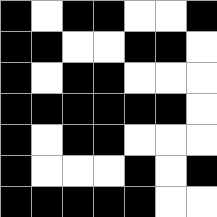[["black", "white", "black", "black", "white", "white", "black"], ["black", "black", "white", "white", "black", "black", "white"], ["black", "white", "black", "black", "white", "white", "white"], ["black", "black", "black", "black", "black", "black", "white"], ["black", "white", "black", "black", "white", "white", "white"], ["black", "white", "white", "white", "black", "white", "black"], ["black", "black", "black", "black", "black", "white", "white"]]